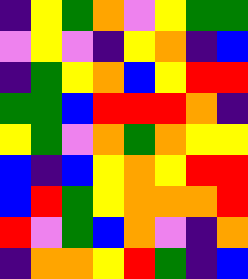[["indigo", "yellow", "green", "orange", "violet", "yellow", "green", "green"], ["violet", "yellow", "violet", "indigo", "yellow", "orange", "indigo", "blue"], ["indigo", "green", "yellow", "orange", "blue", "yellow", "red", "red"], ["green", "green", "blue", "red", "red", "red", "orange", "indigo"], ["yellow", "green", "violet", "orange", "green", "orange", "yellow", "yellow"], ["blue", "indigo", "blue", "yellow", "orange", "yellow", "red", "red"], ["blue", "red", "green", "yellow", "orange", "orange", "orange", "red"], ["red", "violet", "green", "blue", "orange", "violet", "indigo", "orange"], ["indigo", "orange", "orange", "yellow", "red", "green", "indigo", "blue"]]